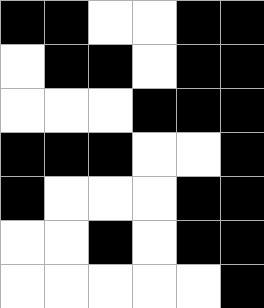[["black", "black", "white", "white", "black", "black"], ["white", "black", "black", "white", "black", "black"], ["white", "white", "white", "black", "black", "black"], ["black", "black", "black", "white", "white", "black"], ["black", "white", "white", "white", "black", "black"], ["white", "white", "black", "white", "black", "black"], ["white", "white", "white", "white", "white", "black"]]